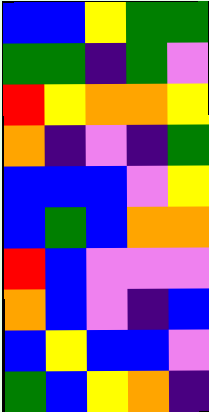[["blue", "blue", "yellow", "green", "green"], ["green", "green", "indigo", "green", "violet"], ["red", "yellow", "orange", "orange", "yellow"], ["orange", "indigo", "violet", "indigo", "green"], ["blue", "blue", "blue", "violet", "yellow"], ["blue", "green", "blue", "orange", "orange"], ["red", "blue", "violet", "violet", "violet"], ["orange", "blue", "violet", "indigo", "blue"], ["blue", "yellow", "blue", "blue", "violet"], ["green", "blue", "yellow", "orange", "indigo"]]